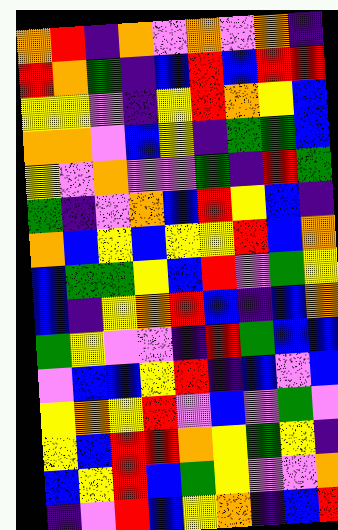[["orange", "red", "indigo", "orange", "violet", "orange", "violet", "orange", "indigo"], ["red", "orange", "green", "indigo", "blue", "red", "blue", "red", "red"], ["yellow", "yellow", "violet", "indigo", "yellow", "red", "orange", "yellow", "blue"], ["orange", "orange", "violet", "blue", "yellow", "indigo", "green", "green", "blue"], ["yellow", "violet", "orange", "violet", "violet", "green", "indigo", "red", "green"], ["green", "indigo", "violet", "orange", "blue", "red", "yellow", "blue", "indigo"], ["orange", "blue", "yellow", "blue", "yellow", "yellow", "red", "blue", "orange"], ["blue", "green", "green", "yellow", "blue", "red", "violet", "green", "yellow"], ["blue", "indigo", "yellow", "orange", "red", "blue", "indigo", "blue", "orange"], ["green", "yellow", "violet", "violet", "indigo", "red", "green", "blue", "blue"], ["violet", "blue", "blue", "yellow", "red", "indigo", "blue", "violet", "blue"], ["yellow", "orange", "yellow", "red", "violet", "blue", "violet", "green", "violet"], ["yellow", "blue", "red", "red", "orange", "yellow", "green", "yellow", "indigo"], ["blue", "yellow", "red", "blue", "green", "yellow", "violet", "violet", "orange"], ["indigo", "violet", "red", "blue", "yellow", "orange", "indigo", "blue", "red"]]